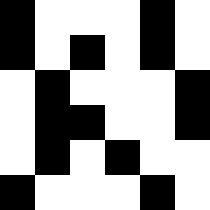[["black", "white", "white", "white", "black", "white"], ["black", "white", "black", "white", "black", "white"], ["white", "black", "white", "white", "white", "black"], ["white", "black", "black", "white", "white", "black"], ["white", "black", "white", "black", "white", "white"], ["black", "white", "white", "white", "black", "white"]]